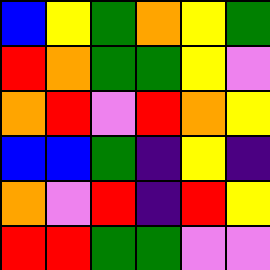[["blue", "yellow", "green", "orange", "yellow", "green"], ["red", "orange", "green", "green", "yellow", "violet"], ["orange", "red", "violet", "red", "orange", "yellow"], ["blue", "blue", "green", "indigo", "yellow", "indigo"], ["orange", "violet", "red", "indigo", "red", "yellow"], ["red", "red", "green", "green", "violet", "violet"]]